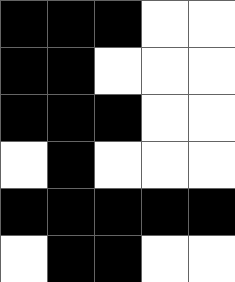[["black", "black", "black", "white", "white"], ["black", "black", "white", "white", "white"], ["black", "black", "black", "white", "white"], ["white", "black", "white", "white", "white"], ["black", "black", "black", "black", "black"], ["white", "black", "black", "white", "white"]]